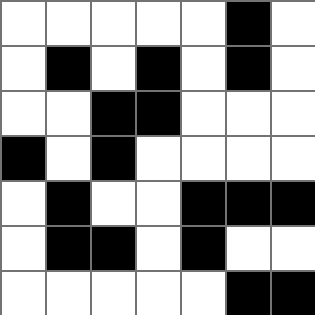[["white", "white", "white", "white", "white", "black", "white"], ["white", "black", "white", "black", "white", "black", "white"], ["white", "white", "black", "black", "white", "white", "white"], ["black", "white", "black", "white", "white", "white", "white"], ["white", "black", "white", "white", "black", "black", "black"], ["white", "black", "black", "white", "black", "white", "white"], ["white", "white", "white", "white", "white", "black", "black"]]